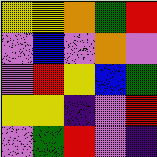[["yellow", "yellow", "orange", "green", "red"], ["violet", "blue", "violet", "orange", "violet"], ["violet", "red", "yellow", "blue", "green"], ["yellow", "yellow", "indigo", "violet", "red"], ["violet", "green", "red", "violet", "indigo"]]